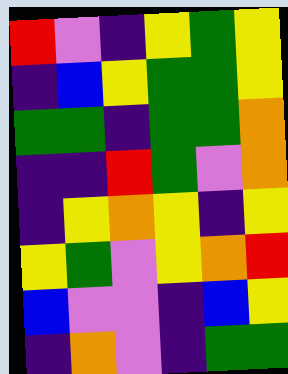[["red", "violet", "indigo", "yellow", "green", "yellow"], ["indigo", "blue", "yellow", "green", "green", "yellow"], ["green", "green", "indigo", "green", "green", "orange"], ["indigo", "indigo", "red", "green", "violet", "orange"], ["indigo", "yellow", "orange", "yellow", "indigo", "yellow"], ["yellow", "green", "violet", "yellow", "orange", "red"], ["blue", "violet", "violet", "indigo", "blue", "yellow"], ["indigo", "orange", "violet", "indigo", "green", "green"]]